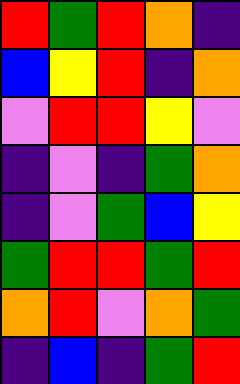[["red", "green", "red", "orange", "indigo"], ["blue", "yellow", "red", "indigo", "orange"], ["violet", "red", "red", "yellow", "violet"], ["indigo", "violet", "indigo", "green", "orange"], ["indigo", "violet", "green", "blue", "yellow"], ["green", "red", "red", "green", "red"], ["orange", "red", "violet", "orange", "green"], ["indigo", "blue", "indigo", "green", "red"]]